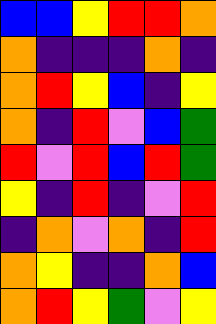[["blue", "blue", "yellow", "red", "red", "orange"], ["orange", "indigo", "indigo", "indigo", "orange", "indigo"], ["orange", "red", "yellow", "blue", "indigo", "yellow"], ["orange", "indigo", "red", "violet", "blue", "green"], ["red", "violet", "red", "blue", "red", "green"], ["yellow", "indigo", "red", "indigo", "violet", "red"], ["indigo", "orange", "violet", "orange", "indigo", "red"], ["orange", "yellow", "indigo", "indigo", "orange", "blue"], ["orange", "red", "yellow", "green", "violet", "yellow"]]